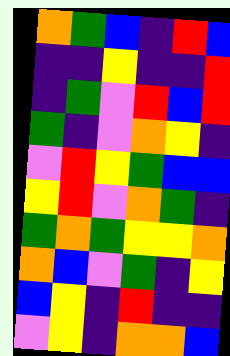[["orange", "green", "blue", "indigo", "red", "blue"], ["indigo", "indigo", "yellow", "indigo", "indigo", "red"], ["indigo", "green", "violet", "red", "blue", "red"], ["green", "indigo", "violet", "orange", "yellow", "indigo"], ["violet", "red", "yellow", "green", "blue", "blue"], ["yellow", "red", "violet", "orange", "green", "indigo"], ["green", "orange", "green", "yellow", "yellow", "orange"], ["orange", "blue", "violet", "green", "indigo", "yellow"], ["blue", "yellow", "indigo", "red", "indigo", "indigo"], ["violet", "yellow", "indigo", "orange", "orange", "blue"]]